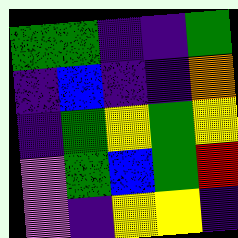[["green", "green", "indigo", "indigo", "green"], ["indigo", "blue", "indigo", "indigo", "orange"], ["indigo", "green", "yellow", "green", "yellow"], ["violet", "green", "blue", "green", "red"], ["violet", "indigo", "yellow", "yellow", "indigo"]]